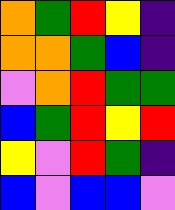[["orange", "green", "red", "yellow", "indigo"], ["orange", "orange", "green", "blue", "indigo"], ["violet", "orange", "red", "green", "green"], ["blue", "green", "red", "yellow", "red"], ["yellow", "violet", "red", "green", "indigo"], ["blue", "violet", "blue", "blue", "violet"]]